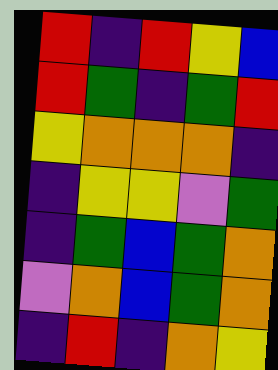[["red", "indigo", "red", "yellow", "blue"], ["red", "green", "indigo", "green", "red"], ["yellow", "orange", "orange", "orange", "indigo"], ["indigo", "yellow", "yellow", "violet", "green"], ["indigo", "green", "blue", "green", "orange"], ["violet", "orange", "blue", "green", "orange"], ["indigo", "red", "indigo", "orange", "yellow"]]